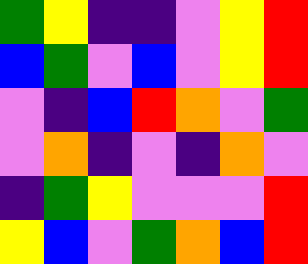[["green", "yellow", "indigo", "indigo", "violet", "yellow", "red"], ["blue", "green", "violet", "blue", "violet", "yellow", "red"], ["violet", "indigo", "blue", "red", "orange", "violet", "green"], ["violet", "orange", "indigo", "violet", "indigo", "orange", "violet"], ["indigo", "green", "yellow", "violet", "violet", "violet", "red"], ["yellow", "blue", "violet", "green", "orange", "blue", "red"]]